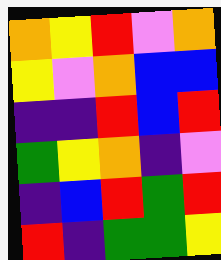[["orange", "yellow", "red", "violet", "orange"], ["yellow", "violet", "orange", "blue", "blue"], ["indigo", "indigo", "red", "blue", "red"], ["green", "yellow", "orange", "indigo", "violet"], ["indigo", "blue", "red", "green", "red"], ["red", "indigo", "green", "green", "yellow"]]